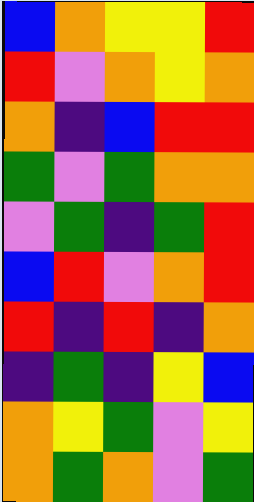[["blue", "orange", "yellow", "yellow", "red"], ["red", "violet", "orange", "yellow", "orange"], ["orange", "indigo", "blue", "red", "red"], ["green", "violet", "green", "orange", "orange"], ["violet", "green", "indigo", "green", "red"], ["blue", "red", "violet", "orange", "red"], ["red", "indigo", "red", "indigo", "orange"], ["indigo", "green", "indigo", "yellow", "blue"], ["orange", "yellow", "green", "violet", "yellow"], ["orange", "green", "orange", "violet", "green"]]